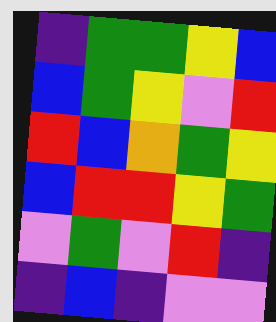[["indigo", "green", "green", "yellow", "blue"], ["blue", "green", "yellow", "violet", "red"], ["red", "blue", "orange", "green", "yellow"], ["blue", "red", "red", "yellow", "green"], ["violet", "green", "violet", "red", "indigo"], ["indigo", "blue", "indigo", "violet", "violet"]]